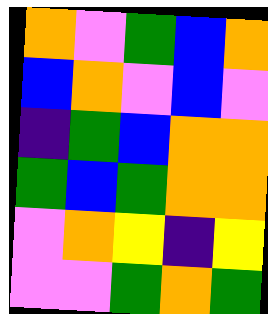[["orange", "violet", "green", "blue", "orange"], ["blue", "orange", "violet", "blue", "violet"], ["indigo", "green", "blue", "orange", "orange"], ["green", "blue", "green", "orange", "orange"], ["violet", "orange", "yellow", "indigo", "yellow"], ["violet", "violet", "green", "orange", "green"]]